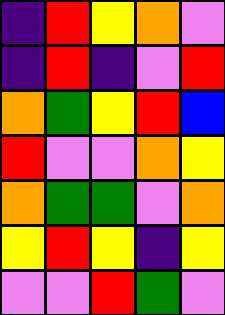[["indigo", "red", "yellow", "orange", "violet"], ["indigo", "red", "indigo", "violet", "red"], ["orange", "green", "yellow", "red", "blue"], ["red", "violet", "violet", "orange", "yellow"], ["orange", "green", "green", "violet", "orange"], ["yellow", "red", "yellow", "indigo", "yellow"], ["violet", "violet", "red", "green", "violet"]]